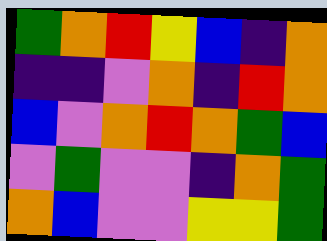[["green", "orange", "red", "yellow", "blue", "indigo", "orange"], ["indigo", "indigo", "violet", "orange", "indigo", "red", "orange"], ["blue", "violet", "orange", "red", "orange", "green", "blue"], ["violet", "green", "violet", "violet", "indigo", "orange", "green"], ["orange", "blue", "violet", "violet", "yellow", "yellow", "green"]]